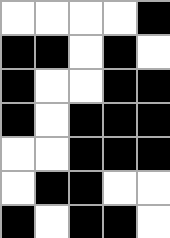[["white", "white", "white", "white", "black"], ["black", "black", "white", "black", "white"], ["black", "white", "white", "black", "black"], ["black", "white", "black", "black", "black"], ["white", "white", "black", "black", "black"], ["white", "black", "black", "white", "white"], ["black", "white", "black", "black", "white"]]